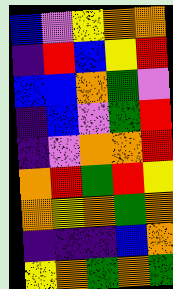[["blue", "violet", "yellow", "orange", "orange"], ["indigo", "red", "blue", "yellow", "red"], ["blue", "blue", "orange", "green", "violet"], ["indigo", "blue", "violet", "green", "red"], ["indigo", "violet", "orange", "orange", "red"], ["orange", "red", "green", "red", "yellow"], ["orange", "yellow", "orange", "green", "orange"], ["indigo", "indigo", "indigo", "blue", "orange"], ["yellow", "orange", "green", "orange", "green"]]